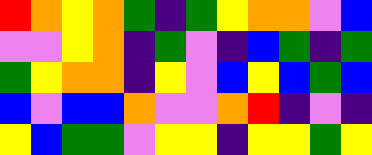[["red", "orange", "yellow", "orange", "green", "indigo", "green", "yellow", "orange", "orange", "violet", "blue"], ["violet", "violet", "yellow", "orange", "indigo", "green", "violet", "indigo", "blue", "green", "indigo", "green"], ["green", "yellow", "orange", "orange", "indigo", "yellow", "violet", "blue", "yellow", "blue", "green", "blue"], ["blue", "violet", "blue", "blue", "orange", "violet", "violet", "orange", "red", "indigo", "violet", "indigo"], ["yellow", "blue", "green", "green", "violet", "yellow", "yellow", "indigo", "yellow", "yellow", "green", "yellow"]]